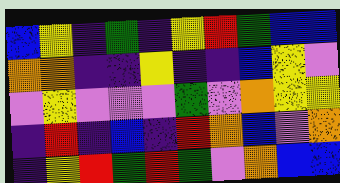[["blue", "yellow", "indigo", "green", "indigo", "yellow", "red", "green", "blue", "blue"], ["orange", "orange", "indigo", "indigo", "yellow", "indigo", "indigo", "blue", "yellow", "violet"], ["violet", "yellow", "violet", "violet", "violet", "green", "violet", "orange", "yellow", "yellow"], ["indigo", "red", "indigo", "blue", "indigo", "red", "orange", "blue", "violet", "orange"], ["indigo", "yellow", "red", "green", "red", "green", "violet", "orange", "blue", "blue"]]